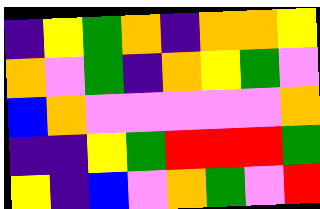[["indigo", "yellow", "green", "orange", "indigo", "orange", "orange", "yellow"], ["orange", "violet", "green", "indigo", "orange", "yellow", "green", "violet"], ["blue", "orange", "violet", "violet", "violet", "violet", "violet", "orange"], ["indigo", "indigo", "yellow", "green", "red", "red", "red", "green"], ["yellow", "indigo", "blue", "violet", "orange", "green", "violet", "red"]]